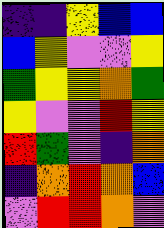[["indigo", "indigo", "yellow", "blue", "blue"], ["blue", "yellow", "violet", "violet", "yellow"], ["green", "yellow", "yellow", "orange", "green"], ["yellow", "violet", "violet", "red", "yellow"], ["red", "green", "violet", "indigo", "orange"], ["indigo", "orange", "red", "orange", "blue"], ["violet", "red", "red", "orange", "violet"]]